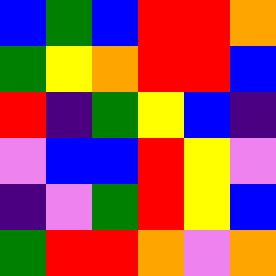[["blue", "green", "blue", "red", "red", "orange"], ["green", "yellow", "orange", "red", "red", "blue"], ["red", "indigo", "green", "yellow", "blue", "indigo"], ["violet", "blue", "blue", "red", "yellow", "violet"], ["indigo", "violet", "green", "red", "yellow", "blue"], ["green", "red", "red", "orange", "violet", "orange"]]